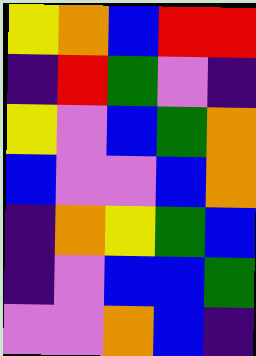[["yellow", "orange", "blue", "red", "red"], ["indigo", "red", "green", "violet", "indigo"], ["yellow", "violet", "blue", "green", "orange"], ["blue", "violet", "violet", "blue", "orange"], ["indigo", "orange", "yellow", "green", "blue"], ["indigo", "violet", "blue", "blue", "green"], ["violet", "violet", "orange", "blue", "indigo"]]